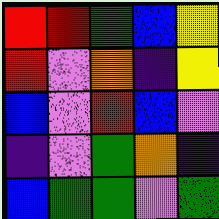[["red", "red", "green", "blue", "yellow"], ["red", "violet", "orange", "indigo", "yellow"], ["blue", "violet", "red", "blue", "violet"], ["indigo", "violet", "green", "orange", "indigo"], ["blue", "green", "green", "violet", "green"]]